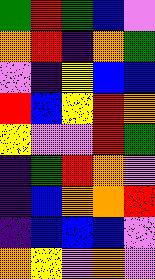[["green", "red", "green", "blue", "violet"], ["orange", "red", "indigo", "orange", "green"], ["violet", "indigo", "yellow", "blue", "blue"], ["red", "blue", "yellow", "red", "orange"], ["yellow", "violet", "violet", "red", "green"], ["indigo", "green", "red", "orange", "violet"], ["indigo", "blue", "orange", "orange", "red"], ["indigo", "blue", "blue", "blue", "violet"], ["orange", "yellow", "violet", "orange", "violet"]]